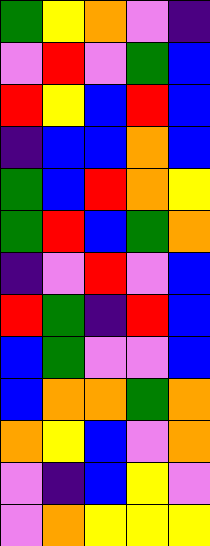[["green", "yellow", "orange", "violet", "indigo"], ["violet", "red", "violet", "green", "blue"], ["red", "yellow", "blue", "red", "blue"], ["indigo", "blue", "blue", "orange", "blue"], ["green", "blue", "red", "orange", "yellow"], ["green", "red", "blue", "green", "orange"], ["indigo", "violet", "red", "violet", "blue"], ["red", "green", "indigo", "red", "blue"], ["blue", "green", "violet", "violet", "blue"], ["blue", "orange", "orange", "green", "orange"], ["orange", "yellow", "blue", "violet", "orange"], ["violet", "indigo", "blue", "yellow", "violet"], ["violet", "orange", "yellow", "yellow", "yellow"]]